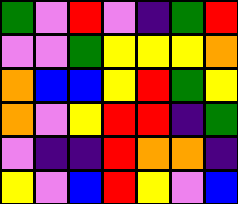[["green", "violet", "red", "violet", "indigo", "green", "red"], ["violet", "violet", "green", "yellow", "yellow", "yellow", "orange"], ["orange", "blue", "blue", "yellow", "red", "green", "yellow"], ["orange", "violet", "yellow", "red", "red", "indigo", "green"], ["violet", "indigo", "indigo", "red", "orange", "orange", "indigo"], ["yellow", "violet", "blue", "red", "yellow", "violet", "blue"]]